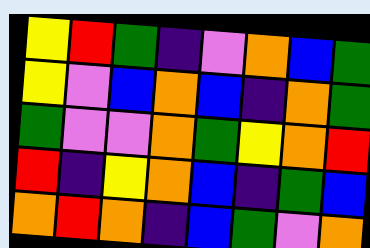[["yellow", "red", "green", "indigo", "violet", "orange", "blue", "green"], ["yellow", "violet", "blue", "orange", "blue", "indigo", "orange", "green"], ["green", "violet", "violet", "orange", "green", "yellow", "orange", "red"], ["red", "indigo", "yellow", "orange", "blue", "indigo", "green", "blue"], ["orange", "red", "orange", "indigo", "blue", "green", "violet", "orange"]]